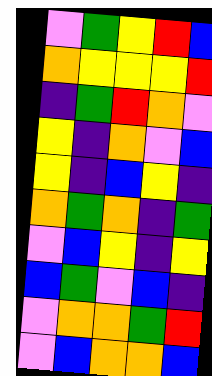[["violet", "green", "yellow", "red", "blue"], ["orange", "yellow", "yellow", "yellow", "red"], ["indigo", "green", "red", "orange", "violet"], ["yellow", "indigo", "orange", "violet", "blue"], ["yellow", "indigo", "blue", "yellow", "indigo"], ["orange", "green", "orange", "indigo", "green"], ["violet", "blue", "yellow", "indigo", "yellow"], ["blue", "green", "violet", "blue", "indigo"], ["violet", "orange", "orange", "green", "red"], ["violet", "blue", "orange", "orange", "blue"]]